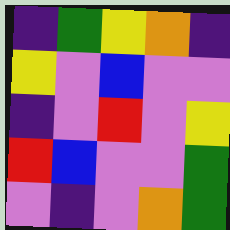[["indigo", "green", "yellow", "orange", "indigo"], ["yellow", "violet", "blue", "violet", "violet"], ["indigo", "violet", "red", "violet", "yellow"], ["red", "blue", "violet", "violet", "green"], ["violet", "indigo", "violet", "orange", "green"]]